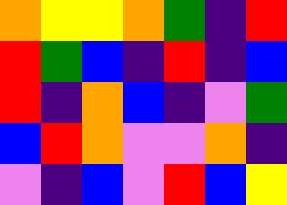[["orange", "yellow", "yellow", "orange", "green", "indigo", "red"], ["red", "green", "blue", "indigo", "red", "indigo", "blue"], ["red", "indigo", "orange", "blue", "indigo", "violet", "green"], ["blue", "red", "orange", "violet", "violet", "orange", "indigo"], ["violet", "indigo", "blue", "violet", "red", "blue", "yellow"]]